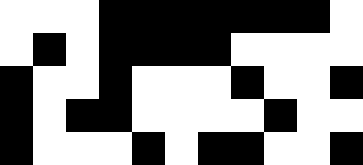[["white", "white", "white", "black", "black", "black", "black", "black", "black", "black", "white"], ["white", "black", "white", "black", "black", "black", "black", "white", "white", "white", "white"], ["black", "white", "white", "black", "white", "white", "white", "black", "white", "white", "black"], ["black", "white", "black", "black", "white", "white", "white", "white", "black", "white", "white"], ["black", "white", "white", "white", "black", "white", "black", "black", "white", "white", "black"]]